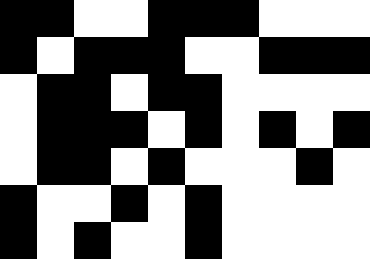[["black", "black", "white", "white", "black", "black", "black", "white", "white", "white"], ["black", "white", "black", "black", "black", "white", "white", "black", "black", "black"], ["white", "black", "black", "white", "black", "black", "white", "white", "white", "white"], ["white", "black", "black", "black", "white", "black", "white", "black", "white", "black"], ["white", "black", "black", "white", "black", "white", "white", "white", "black", "white"], ["black", "white", "white", "black", "white", "black", "white", "white", "white", "white"], ["black", "white", "black", "white", "white", "black", "white", "white", "white", "white"]]